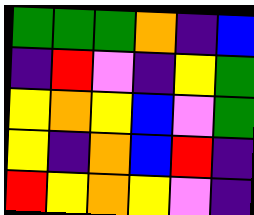[["green", "green", "green", "orange", "indigo", "blue"], ["indigo", "red", "violet", "indigo", "yellow", "green"], ["yellow", "orange", "yellow", "blue", "violet", "green"], ["yellow", "indigo", "orange", "blue", "red", "indigo"], ["red", "yellow", "orange", "yellow", "violet", "indigo"]]